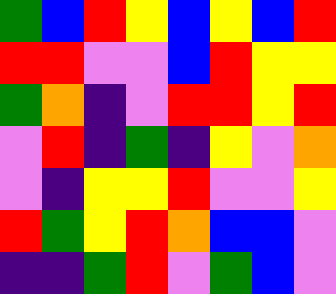[["green", "blue", "red", "yellow", "blue", "yellow", "blue", "red"], ["red", "red", "violet", "violet", "blue", "red", "yellow", "yellow"], ["green", "orange", "indigo", "violet", "red", "red", "yellow", "red"], ["violet", "red", "indigo", "green", "indigo", "yellow", "violet", "orange"], ["violet", "indigo", "yellow", "yellow", "red", "violet", "violet", "yellow"], ["red", "green", "yellow", "red", "orange", "blue", "blue", "violet"], ["indigo", "indigo", "green", "red", "violet", "green", "blue", "violet"]]